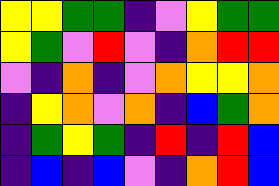[["yellow", "yellow", "green", "green", "indigo", "violet", "yellow", "green", "green"], ["yellow", "green", "violet", "red", "violet", "indigo", "orange", "red", "red"], ["violet", "indigo", "orange", "indigo", "violet", "orange", "yellow", "yellow", "orange"], ["indigo", "yellow", "orange", "violet", "orange", "indigo", "blue", "green", "orange"], ["indigo", "green", "yellow", "green", "indigo", "red", "indigo", "red", "blue"], ["indigo", "blue", "indigo", "blue", "violet", "indigo", "orange", "red", "blue"]]